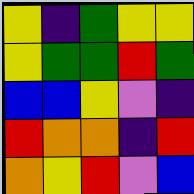[["yellow", "indigo", "green", "yellow", "yellow"], ["yellow", "green", "green", "red", "green"], ["blue", "blue", "yellow", "violet", "indigo"], ["red", "orange", "orange", "indigo", "red"], ["orange", "yellow", "red", "violet", "blue"]]